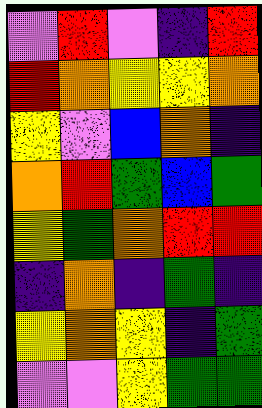[["violet", "red", "violet", "indigo", "red"], ["red", "orange", "yellow", "yellow", "orange"], ["yellow", "violet", "blue", "orange", "indigo"], ["orange", "red", "green", "blue", "green"], ["yellow", "green", "orange", "red", "red"], ["indigo", "orange", "indigo", "green", "indigo"], ["yellow", "orange", "yellow", "indigo", "green"], ["violet", "violet", "yellow", "green", "green"]]